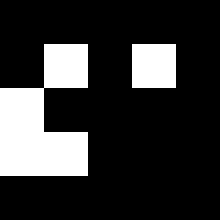[["black", "black", "black", "black", "black"], ["black", "white", "black", "white", "black"], ["white", "black", "black", "black", "black"], ["white", "white", "black", "black", "black"], ["black", "black", "black", "black", "black"]]